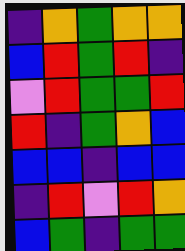[["indigo", "orange", "green", "orange", "orange"], ["blue", "red", "green", "red", "indigo"], ["violet", "red", "green", "green", "red"], ["red", "indigo", "green", "orange", "blue"], ["blue", "blue", "indigo", "blue", "blue"], ["indigo", "red", "violet", "red", "orange"], ["blue", "green", "indigo", "green", "green"]]